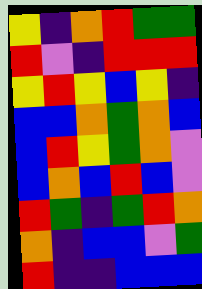[["yellow", "indigo", "orange", "red", "green", "green"], ["red", "violet", "indigo", "red", "red", "red"], ["yellow", "red", "yellow", "blue", "yellow", "indigo"], ["blue", "blue", "orange", "green", "orange", "blue"], ["blue", "red", "yellow", "green", "orange", "violet"], ["blue", "orange", "blue", "red", "blue", "violet"], ["red", "green", "indigo", "green", "red", "orange"], ["orange", "indigo", "blue", "blue", "violet", "green"], ["red", "indigo", "indigo", "blue", "blue", "blue"]]